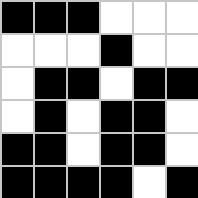[["black", "black", "black", "white", "white", "white"], ["white", "white", "white", "black", "white", "white"], ["white", "black", "black", "white", "black", "black"], ["white", "black", "white", "black", "black", "white"], ["black", "black", "white", "black", "black", "white"], ["black", "black", "black", "black", "white", "black"]]